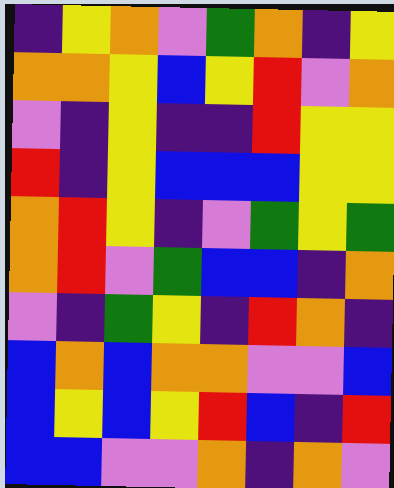[["indigo", "yellow", "orange", "violet", "green", "orange", "indigo", "yellow"], ["orange", "orange", "yellow", "blue", "yellow", "red", "violet", "orange"], ["violet", "indigo", "yellow", "indigo", "indigo", "red", "yellow", "yellow"], ["red", "indigo", "yellow", "blue", "blue", "blue", "yellow", "yellow"], ["orange", "red", "yellow", "indigo", "violet", "green", "yellow", "green"], ["orange", "red", "violet", "green", "blue", "blue", "indigo", "orange"], ["violet", "indigo", "green", "yellow", "indigo", "red", "orange", "indigo"], ["blue", "orange", "blue", "orange", "orange", "violet", "violet", "blue"], ["blue", "yellow", "blue", "yellow", "red", "blue", "indigo", "red"], ["blue", "blue", "violet", "violet", "orange", "indigo", "orange", "violet"]]